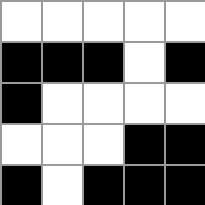[["white", "white", "white", "white", "white"], ["black", "black", "black", "white", "black"], ["black", "white", "white", "white", "white"], ["white", "white", "white", "black", "black"], ["black", "white", "black", "black", "black"]]